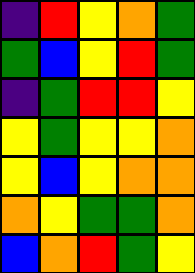[["indigo", "red", "yellow", "orange", "green"], ["green", "blue", "yellow", "red", "green"], ["indigo", "green", "red", "red", "yellow"], ["yellow", "green", "yellow", "yellow", "orange"], ["yellow", "blue", "yellow", "orange", "orange"], ["orange", "yellow", "green", "green", "orange"], ["blue", "orange", "red", "green", "yellow"]]